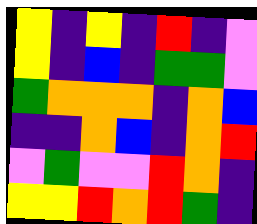[["yellow", "indigo", "yellow", "indigo", "red", "indigo", "violet"], ["yellow", "indigo", "blue", "indigo", "green", "green", "violet"], ["green", "orange", "orange", "orange", "indigo", "orange", "blue"], ["indigo", "indigo", "orange", "blue", "indigo", "orange", "red"], ["violet", "green", "violet", "violet", "red", "orange", "indigo"], ["yellow", "yellow", "red", "orange", "red", "green", "indigo"]]